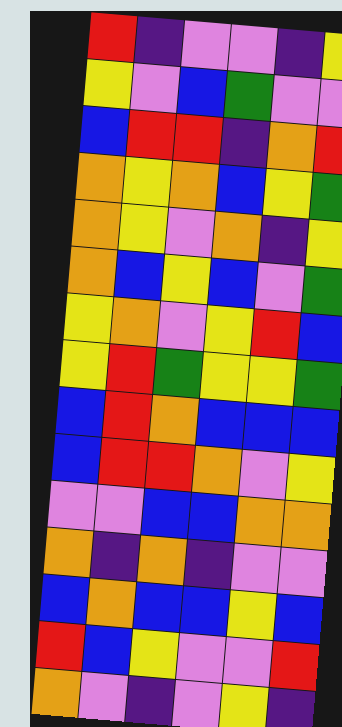[["red", "indigo", "violet", "violet", "indigo", "yellow"], ["yellow", "violet", "blue", "green", "violet", "violet"], ["blue", "red", "red", "indigo", "orange", "red"], ["orange", "yellow", "orange", "blue", "yellow", "green"], ["orange", "yellow", "violet", "orange", "indigo", "yellow"], ["orange", "blue", "yellow", "blue", "violet", "green"], ["yellow", "orange", "violet", "yellow", "red", "blue"], ["yellow", "red", "green", "yellow", "yellow", "green"], ["blue", "red", "orange", "blue", "blue", "blue"], ["blue", "red", "red", "orange", "violet", "yellow"], ["violet", "violet", "blue", "blue", "orange", "orange"], ["orange", "indigo", "orange", "indigo", "violet", "violet"], ["blue", "orange", "blue", "blue", "yellow", "blue"], ["red", "blue", "yellow", "violet", "violet", "red"], ["orange", "violet", "indigo", "violet", "yellow", "indigo"]]